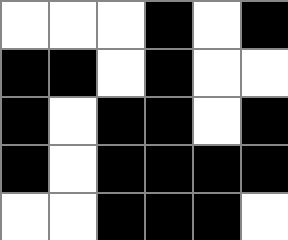[["white", "white", "white", "black", "white", "black"], ["black", "black", "white", "black", "white", "white"], ["black", "white", "black", "black", "white", "black"], ["black", "white", "black", "black", "black", "black"], ["white", "white", "black", "black", "black", "white"]]